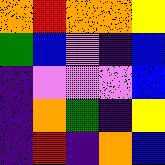[["orange", "red", "orange", "orange", "yellow"], ["green", "blue", "violet", "indigo", "blue"], ["indigo", "violet", "violet", "violet", "blue"], ["indigo", "orange", "green", "indigo", "yellow"], ["indigo", "red", "indigo", "orange", "blue"]]